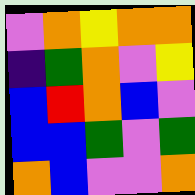[["violet", "orange", "yellow", "orange", "orange"], ["indigo", "green", "orange", "violet", "yellow"], ["blue", "red", "orange", "blue", "violet"], ["blue", "blue", "green", "violet", "green"], ["orange", "blue", "violet", "violet", "orange"]]